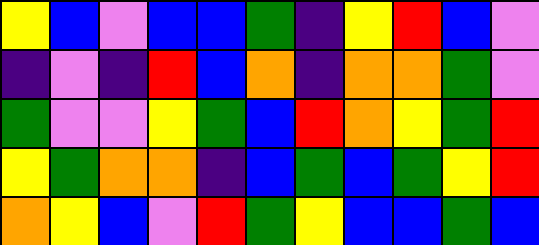[["yellow", "blue", "violet", "blue", "blue", "green", "indigo", "yellow", "red", "blue", "violet"], ["indigo", "violet", "indigo", "red", "blue", "orange", "indigo", "orange", "orange", "green", "violet"], ["green", "violet", "violet", "yellow", "green", "blue", "red", "orange", "yellow", "green", "red"], ["yellow", "green", "orange", "orange", "indigo", "blue", "green", "blue", "green", "yellow", "red"], ["orange", "yellow", "blue", "violet", "red", "green", "yellow", "blue", "blue", "green", "blue"]]